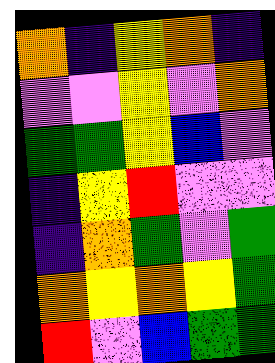[["orange", "indigo", "yellow", "orange", "indigo"], ["violet", "violet", "yellow", "violet", "orange"], ["green", "green", "yellow", "blue", "violet"], ["indigo", "yellow", "red", "violet", "violet"], ["indigo", "orange", "green", "violet", "green"], ["orange", "yellow", "orange", "yellow", "green"], ["red", "violet", "blue", "green", "green"]]